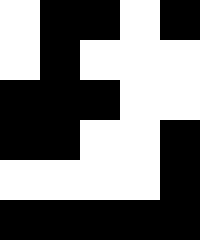[["white", "black", "black", "white", "black"], ["white", "black", "white", "white", "white"], ["black", "black", "black", "white", "white"], ["black", "black", "white", "white", "black"], ["white", "white", "white", "white", "black"], ["black", "black", "black", "black", "black"]]